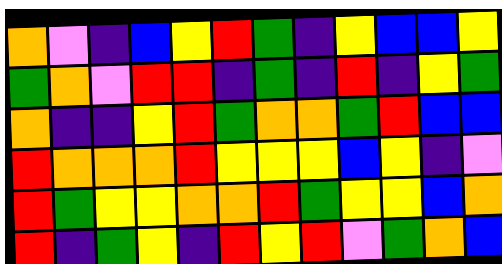[["orange", "violet", "indigo", "blue", "yellow", "red", "green", "indigo", "yellow", "blue", "blue", "yellow"], ["green", "orange", "violet", "red", "red", "indigo", "green", "indigo", "red", "indigo", "yellow", "green"], ["orange", "indigo", "indigo", "yellow", "red", "green", "orange", "orange", "green", "red", "blue", "blue"], ["red", "orange", "orange", "orange", "red", "yellow", "yellow", "yellow", "blue", "yellow", "indigo", "violet"], ["red", "green", "yellow", "yellow", "orange", "orange", "red", "green", "yellow", "yellow", "blue", "orange"], ["red", "indigo", "green", "yellow", "indigo", "red", "yellow", "red", "violet", "green", "orange", "blue"]]